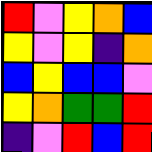[["red", "violet", "yellow", "orange", "blue"], ["yellow", "violet", "yellow", "indigo", "orange"], ["blue", "yellow", "blue", "blue", "violet"], ["yellow", "orange", "green", "green", "red"], ["indigo", "violet", "red", "blue", "red"]]